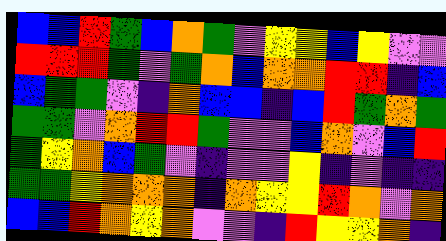[["blue", "blue", "red", "green", "blue", "orange", "green", "violet", "yellow", "yellow", "blue", "yellow", "violet", "violet"], ["red", "red", "red", "green", "violet", "green", "orange", "blue", "orange", "orange", "red", "red", "indigo", "blue"], ["blue", "green", "green", "violet", "indigo", "orange", "blue", "blue", "indigo", "blue", "red", "green", "orange", "green"], ["green", "green", "violet", "orange", "red", "red", "green", "violet", "violet", "blue", "orange", "violet", "blue", "red"], ["green", "yellow", "orange", "blue", "green", "violet", "indigo", "violet", "violet", "yellow", "indigo", "violet", "indigo", "indigo"], ["green", "green", "yellow", "orange", "orange", "orange", "indigo", "orange", "yellow", "yellow", "red", "orange", "violet", "orange"], ["blue", "blue", "red", "orange", "yellow", "orange", "violet", "violet", "indigo", "red", "yellow", "yellow", "orange", "indigo"]]